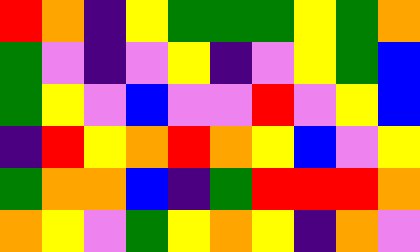[["red", "orange", "indigo", "yellow", "green", "green", "green", "yellow", "green", "orange"], ["green", "violet", "indigo", "violet", "yellow", "indigo", "violet", "yellow", "green", "blue"], ["green", "yellow", "violet", "blue", "violet", "violet", "red", "violet", "yellow", "blue"], ["indigo", "red", "yellow", "orange", "red", "orange", "yellow", "blue", "violet", "yellow"], ["green", "orange", "orange", "blue", "indigo", "green", "red", "red", "red", "orange"], ["orange", "yellow", "violet", "green", "yellow", "orange", "yellow", "indigo", "orange", "violet"]]